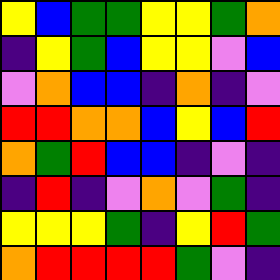[["yellow", "blue", "green", "green", "yellow", "yellow", "green", "orange"], ["indigo", "yellow", "green", "blue", "yellow", "yellow", "violet", "blue"], ["violet", "orange", "blue", "blue", "indigo", "orange", "indigo", "violet"], ["red", "red", "orange", "orange", "blue", "yellow", "blue", "red"], ["orange", "green", "red", "blue", "blue", "indigo", "violet", "indigo"], ["indigo", "red", "indigo", "violet", "orange", "violet", "green", "indigo"], ["yellow", "yellow", "yellow", "green", "indigo", "yellow", "red", "green"], ["orange", "red", "red", "red", "red", "green", "violet", "indigo"]]